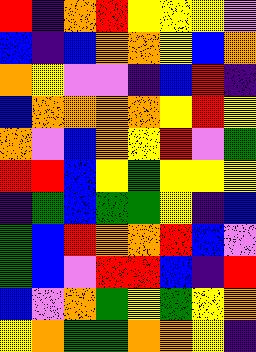[["red", "indigo", "orange", "red", "yellow", "yellow", "yellow", "violet"], ["blue", "indigo", "blue", "orange", "orange", "yellow", "blue", "orange"], ["orange", "yellow", "violet", "violet", "indigo", "blue", "red", "indigo"], ["blue", "orange", "orange", "orange", "orange", "yellow", "red", "yellow"], ["orange", "violet", "blue", "orange", "yellow", "red", "violet", "green"], ["red", "red", "blue", "yellow", "green", "yellow", "yellow", "yellow"], ["indigo", "green", "blue", "green", "green", "yellow", "indigo", "blue"], ["green", "blue", "red", "orange", "orange", "red", "blue", "violet"], ["green", "blue", "violet", "red", "red", "blue", "indigo", "red"], ["blue", "violet", "orange", "green", "yellow", "green", "yellow", "orange"], ["yellow", "orange", "green", "green", "orange", "orange", "yellow", "indigo"]]